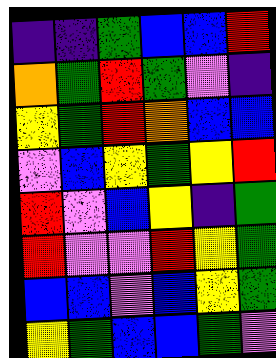[["indigo", "indigo", "green", "blue", "blue", "red"], ["orange", "green", "red", "green", "violet", "indigo"], ["yellow", "green", "red", "orange", "blue", "blue"], ["violet", "blue", "yellow", "green", "yellow", "red"], ["red", "violet", "blue", "yellow", "indigo", "green"], ["red", "violet", "violet", "red", "yellow", "green"], ["blue", "blue", "violet", "blue", "yellow", "green"], ["yellow", "green", "blue", "blue", "green", "violet"]]